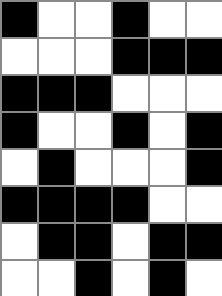[["black", "white", "white", "black", "white", "white"], ["white", "white", "white", "black", "black", "black"], ["black", "black", "black", "white", "white", "white"], ["black", "white", "white", "black", "white", "black"], ["white", "black", "white", "white", "white", "black"], ["black", "black", "black", "black", "white", "white"], ["white", "black", "black", "white", "black", "black"], ["white", "white", "black", "white", "black", "white"]]